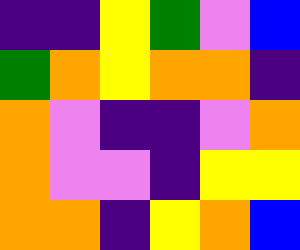[["indigo", "indigo", "yellow", "green", "violet", "blue"], ["green", "orange", "yellow", "orange", "orange", "indigo"], ["orange", "violet", "indigo", "indigo", "violet", "orange"], ["orange", "violet", "violet", "indigo", "yellow", "yellow"], ["orange", "orange", "indigo", "yellow", "orange", "blue"]]